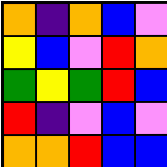[["orange", "indigo", "orange", "blue", "violet"], ["yellow", "blue", "violet", "red", "orange"], ["green", "yellow", "green", "red", "blue"], ["red", "indigo", "violet", "blue", "violet"], ["orange", "orange", "red", "blue", "blue"]]